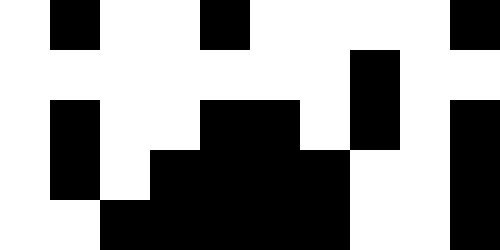[["white", "black", "white", "white", "black", "white", "white", "white", "white", "black"], ["white", "white", "white", "white", "white", "white", "white", "black", "white", "white"], ["white", "black", "white", "white", "black", "black", "white", "black", "white", "black"], ["white", "black", "white", "black", "black", "black", "black", "white", "white", "black"], ["white", "white", "black", "black", "black", "black", "black", "white", "white", "black"]]